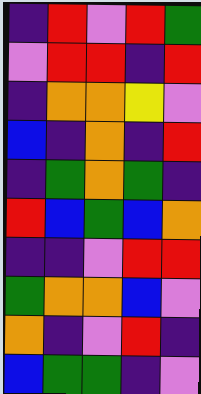[["indigo", "red", "violet", "red", "green"], ["violet", "red", "red", "indigo", "red"], ["indigo", "orange", "orange", "yellow", "violet"], ["blue", "indigo", "orange", "indigo", "red"], ["indigo", "green", "orange", "green", "indigo"], ["red", "blue", "green", "blue", "orange"], ["indigo", "indigo", "violet", "red", "red"], ["green", "orange", "orange", "blue", "violet"], ["orange", "indigo", "violet", "red", "indigo"], ["blue", "green", "green", "indigo", "violet"]]